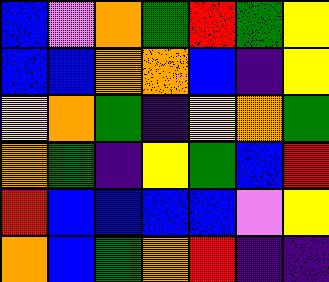[["blue", "violet", "orange", "green", "red", "green", "yellow"], ["blue", "blue", "orange", "orange", "blue", "indigo", "yellow"], ["yellow", "orange", "green", "indigo", "yellow", "orange", "green"], ["orange", "green", "indigo", "yellow", "green", "blue", "red"], ["red", "blue", "blue", "blue", "blue", "violet", "yellow"], ["orange", "blue", "green", "orange", "red", "indigo", "indigo"]]